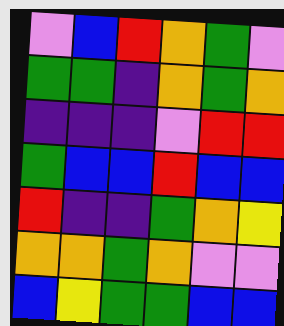[["violet", "blue", "red", "orange", "green", "violet"], ["green", "green", "indigo", "orange", "green", "orange"], ["indigo", "indigo", "indigo", "violet", "red", "red"], ["green", "blue", "blue", "red", "blue", "blue"], ["red", "indigo", "indigo", "green", "orange", "yellow"], ["orange", "orange", "green", "orange", "violet", "violet"], ["blue", "yellow", "green", "green", "blue", "blue"]]